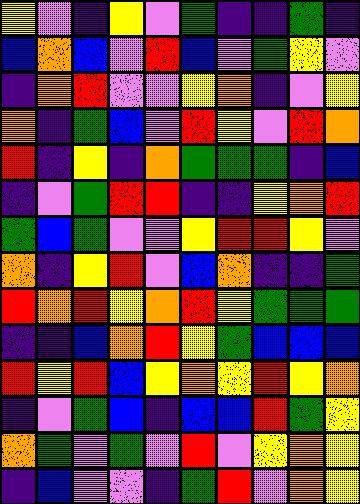[["yellow", "violet", "indigo", "yellow", "violet", "green", "indigo", "indigo", "green", "indigo"], ["blue", "orange", "blue", "violet", "red", "blue", "violet", "green", "yellow", "violet"], ["indigo", "orange", "red", "violet", "violet", "yellow", "orange", "indigo", "violet", "yellow"], ["orange", "indigo", "green", "blue", "violet", "red", "yellow", "violet", "red", "orange"], ["red", "indigo", "yellow", "indigo", "orange", "green", "green", "green", "indigo", "blue"], ["indigo", "violet", "green", "red", "red", "indigo", "indigo", "yellow", "orange", "red"], ["green", "blue", "green", "violet", "violet", "yellow", "red", "red", "yellow", "violet"], ["orange", "indigo", "yellow", "red", "violet", "blue", "orange", "indigo", "indigo", "green"], ["red", "orange", "red", "yellow", "orange", "red", "yellow", "green", "green", "green"], ["indigo", "indigo", "blue", "orange", "red", "yellow", "green", "blue", "blue", "blue"], ["red", "yellow", "red", "blue", "yellow", "orange", "yellow", "red", "yellow", "orange"], ["indigo", "violet", "green", "blue", "indigo", "blue", "blue", "red", "green", "yellow"], ["orange", "green", "violet", "green", "violet", "red", "violet", "yellow", "orange", "yellow"], ["indigo", "blue", "violet", "violet", "indigo", "green", "red", "violet", "orange", "yellow"]]